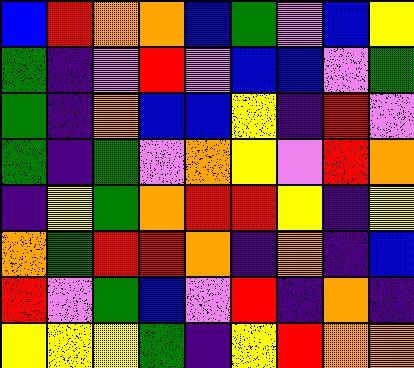[["blue", "red", "orange", "orange", "blue", "green", "violet", "blue", "yellow"], ["green", "indigo", "violet", "red", "violet", "blue", "blue", "violet", "green"], ["green", "indigo", "orange", "blue", "blue", "yellow", "indigo", "red", "violet"], ["green", "indigo", "green", "violet", "orange", "yellow", "violet", "red", "orange"], ["indigo", "yellow", "green", "orange", "red", "red", "yellow", "indigo", "yellow"], ["orange", "green", "red", "red", "orange", "indigo", "orange", "indigo", "blue"], ["red", "violet", "green", "blue", "violet", "red", "indigo", "orange", "indigo"], ["yellow", "yellow", "yellow", "green", "indigo", "yellow", "red", "orange", "orange"]]